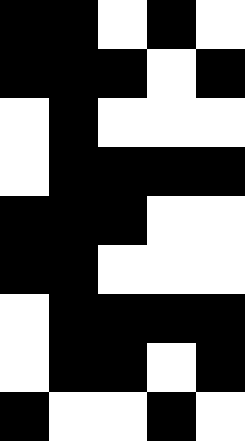[["black", "black", "white", "black", "white"], ["black", "black", "black", "white", "black"], ["white", "black", "white", "white", "white"], ["white", "black", "black", "black", "black"], ["black", "black", "black", "white", "white"], ["black", "black", "white", "white", "white"], ["white", "black", "black", "black", "black"], ["white", "black", "black", "white", "black"], ["black", "white", "white", "black", "white"]]